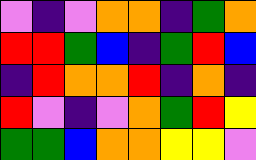[["violet", "indigo", "violet", "orange", "orange", "indigo", "green", "orange"], ["red", "red", "green", "blue", "indigo", "green", "red", "blue"], ["indigo", "red", "orange", "orange", "red", "indigo", "orange", "indigo"], ["red", "violet", "indigo", "violet", "orange", "green", "red", "yellow"], ["green", "green", "blue", "orange", "orange", "yellow", "yellow", "violet"]]